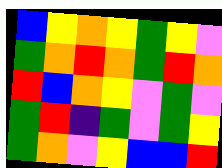[["blue", "yellow", "orange", "yellow", "green", "yellow", "violet"], ["green", "orange", "red", "orange", "green", "red", "orange"], ["red", "blue", "orange", "yellow", "violet", "green", "violet"], ["green", "red", "indigo", "green", "violet", "green", "yellow"], ["green", "orange", "violet", "yellow", "blue", "blue", "red"]]